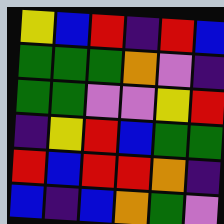[["yellow", "blue", "red", "indigo", "red", "blue"], ["green", "green", "green", "orange", "violet", "indigo"], ["green", "green", "violet", "violet", "yellow", "red"], ["indigo", "yellow", "red", "blue", "green", "green"], ["red", "blue", "red", "red", "orange", "indigo"], ["blue", "indigo", "blue", "orange", "green", "violet"]]